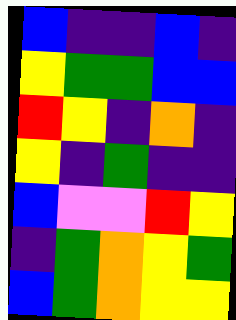[["blue", "indigo", "indigo", "blue", "indigo"], ["yellow", "green", "green", "blue", "blue"], ["red", "yellow", "indigo", "orange", "indigo"], ["yellow", "indigo", "green", "indigo", "indigo"], ["blue", "violet", "violet", "red", "yellow"], ["indigo", "green", "orange", "yellow", "green"], ["blue", "green", "orange", "yellow", "yellow"]]